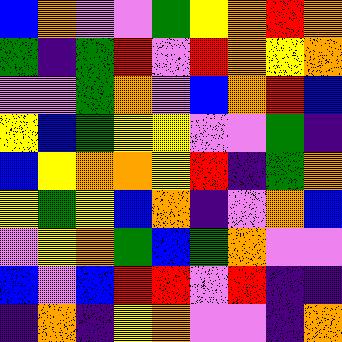[["blue", "orange", "violet", "violet", "green", "yellow", "orange", "red", "orange"], ["green", "indigo", "green", "red", "violet", "red", "orange", "yellow", "orange"], ["violet", "violet", "green", "orange", "violet", "blue", "orange", "red", "blue"], ["yellow", "blue", "green", "yellow", "yellow", "violet", "violet", "green", "indigo"], ["blue", "yellow", "orange", "orange", "yellow", "red", "indigo", "green", "orange"], ["yellow", "green", "yellow", "blue", "orange", "indigo", "violet", "orange", "blue"], ["violet", "yellow", "orange", "green", "blue", "green", "orange", "violet", "violet"], ["blue", "violet", "blue", "red", "red", "violet", "red", "indigo", "indigo"], ["indigo", "orange", "indigo", "yellow", "orange", "violet", "violet", "indigo", "orange"]]